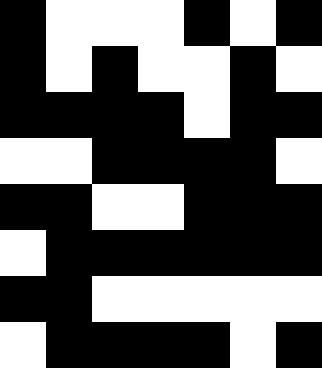[["black", "white", "white", "white", "black", "white", "black"], ["black", "white", "black", "white", "white", "black", "white"], ["black", "black", "black", "black", "white", "black", "black"], ["white", "white", "black", "black", "black", "black", "white"], ["black", "black", "white", "white", "black", "black", "black"], ["white", "black", "black", "black", "black", "black", "black"], ["black", "black", "white", "white", "white", "white", "white"], ["white", "black", "black", "black", "black", "white", "black"]]